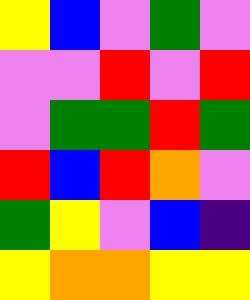[["yellow", "blue", "violet", "green", "violet"], ["violet", "violet", "red", "violet", "red"], ["violet", "green", "green", "red", "green"], ["red", "blue", "red", "orange", "violet"], ["green", "yellow", "violet", "blue", "indigo"], ["yellow", "orange", "orange", "yellow", "yellow"]]